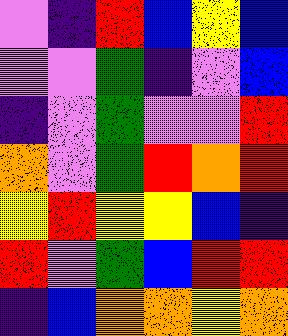[["violet", "indigo", "red", "blue", "yellow", "blue"], ["violet", "violet", "green", "indigo", "violet", "blue"], ["indigo", "violet", "green", "violet", "violet", "red"], ["orange", "violet", "green", "red", "orange", "red"], ["yellow", "red", "yellow", "yellow", "blue", "indigo"], ["red", "violet", "green", "blue", "red", "red"], ["indigo", "blue", "orange", "orange", "yellow", "orange"]]